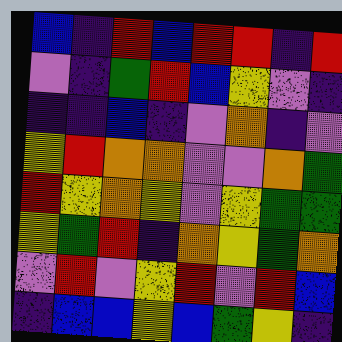[["blue", "indigo", "red", "blue", "red", "red", "indigo", "red"], ["violet", "indigo", "green", "red", "blue", "yellow", "violet", "indigo"], ["indigo", "indigo", "blue", "indigo", "violet", "orange", "indigo", "violet"], ["yellow", "red", "orange", "orange", "violet", "violet", "orange", "green"], ["red", "yellow", "orange", "yellow", "violet", "yellow", "green", "green"], ["yellow", "green", "red", "indigo", "orange", "yellow", "green", "orange"], ["violet", "red", "violet", "yellow", "red", "violet", "red", "blue"], ["indigo", "blue", "blue", "yellow", "blue", "green", "yellow", "indigo"]]